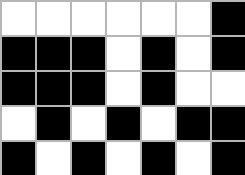[["white", "white", "white", "white", "white", "white", "black"], ["black", "black", "black", "white", "black", "white", "black"], ["black", "black", "black", "white", "black", "white", "white"], ["white", "black", "white", "black", "white", "black", "black"], ["black", "white", "black", "white", "black", "white", "black"]]